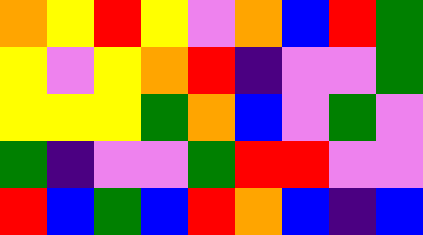[["orange", "yellow", "red", "yellow", "violet", "orange", "blue", "red", "green"], ["yellow", "violet", "yellow", "orange", "red", "indigo", "violet", "violet", "green"], ["yellow", "yellow", "yellow", "green", "orange", "blue", "violet", "green", "violet"], ["green", "indigo", "violet", "violet", "green", "red", "red", "violet", "violet"], ["red", "blue", "green", "blue", "red", "orange", "blue", "indigo", "blue"]]